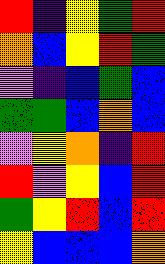[["red", "indigo", "yellow", "green", "red"], ["orange", "blue", "yellow", "red", "green"], ["violet", "indigo", "blue", "green", "blue"], ["green", "green", "blue", "orange", "blue"], ["violet", "yellow", "orange", "indigo", "red"], ["red", "violet", "yellow", "blue", "red"], ["green", "yellow", "red", "blue", "red"], ["yellow", "blue", "blue", "blue", "orange"]]